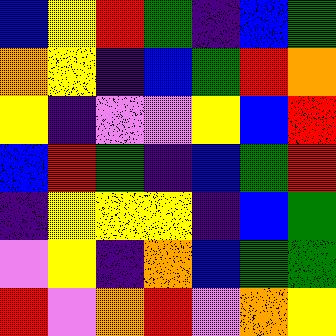[["blue", "yellow", "red", "green", "indigo", "blue", "green"], ["orange", "yellow", "indigo", "blue", "green", "red", "orange"], ["yellow", "indigo", "violet", "violet", "yellow", "blue", "red"], ["blue", "red", "green", "indigo", "blue", "green", "red"], ["indigo", "yellow", "yellow", "yellow", "indigo", "blue", "green"], ["violet", "yellow", "indigo", "orange", "blue", "green", "green"], ["red", "violet", "orange", "red", "violet", "orange", "yellow"]]